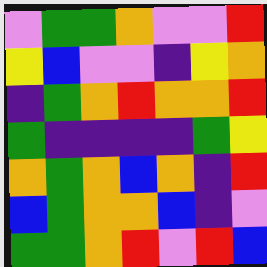[["violet", "green", "green", "orange", "violet", "violet", "red"], ["yellow", "blue", "violet", "violet", "indigo", "yellow", "orange"], ["indigo", "green", "orange", "red", "orange", "orange", "red"], ["green", "indigo", "indigo", "indigo", "indigo", "green", "yellow"], ["orange", "green", "orange", "blue", "orange", "indigo", "red"], ["blue", "green", "orange", "orange", "blue", "indigo", "violet"], ["green", "green", "orange", "red", "violet", "red", "blue"]]